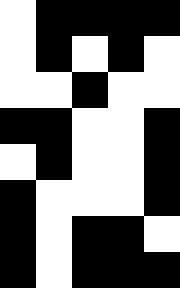[["white", "black", "black", "black", "black"], ["white", "black", "white", "black", "white"], ["white", "white", "black", "white", "white"], ["black", "black", "white", "white", "black"], ["white", "black", "white", "white", "black"], ["black", "white", "white", "white", "black"], ["black", "white", "black", "black", "white"], ["black", "white", "black", "black", "black"]]